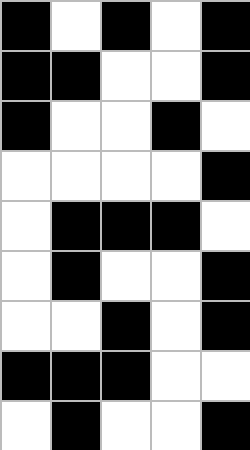[["black", "white", "black", "white", "black"], ["black", "black", "white", "white", "black"], ["black", "white", "white", "black", "white"], ["white", "white", "white", "white", "black"], ["white", "black", "black", "black", "white"], ["white", "black", "white", "white", "black"], ["white", "white", "black", "white", "black"], ["black", "black", "black", "white", "white"], ["white", "black", "white", "white", "black"]]